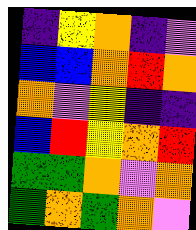[["indigo", "yellow", "orange", "indigo", "violet"], ["blue", "blue", "orange", "red", "orange"], ["orange", "violet", "yellow", "indigo", "indigo"], ["blue", "red", "yellow", "orange", "red"], ["green", "green", "orange", "violet", "orange"], ["green", "orange", "green", "orange", "violet"]]